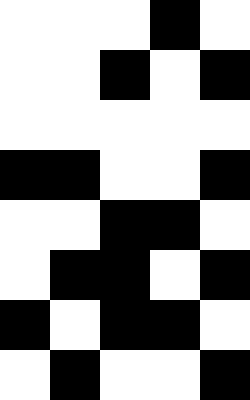[["white", "white", "white", "black", "white"], ["white", "white", "black", "white", "black"], ["white", "white", "white", "white", "white"], ["black", "black", "white", "white", "black"], ["white", "white", "black", "black", "white"], ["white", "black", "black", "white", "black"], ["black", "white", "black", "black", "white"], ["white", "black", "white", "white", "black"]]